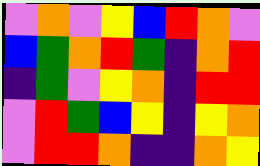[["violet", "orange", "violet", "yellow", "blue", "red", "orange", "violet"], ["blue", "green", "orange", "red", "green", "indigo", "orange", "red"], ["indigo", "green", "violet", "yellow", "orange", "indigo", "red", "red"], ["violet", "red", "green", "blue", "yellow", "indigo", "yellow", "orange"], ["violet", "red", "red", "orange", "indigo", "indigo", "orange", "yellow"]]